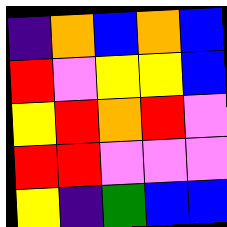[["indigo", "orange", "blue", "orange", "blue"], ["red", "violet", "yellow", "yellow", "blue"], ["yellow", "red", "orange", "red", "violet"], ["red", "red", "violet", "violet", "violet"], ["yellow", "indigo", "green", "blue", "blue"]]